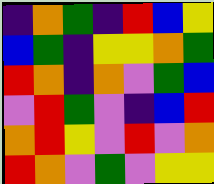[["indigo", "orange", "green", "indigo", "red", "blue", "yellow"], ["blue", "green", "indigo", "yellow", "yellow", "orange", "green"], ["red", "orange", "indigo", "orange", "violet", "green", "blue"], ["violet", "red", "green", "violet", "indigo", "blue", "red"], ["orange", "red", "yellow", "violet", "red", "violet", "orange"], ["red", "orange", "violet", "green", "violet", "yellow", "yellow"]]